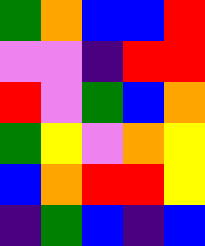[["green", "orange", "blue", "blue", "red"], ["violet", "violet", "indigo", "red", "red"], ["red", "violet", "green", "blue", "orange"], ["green", "yellow", "violet", "orange", "yellow"], ["blue", "orange", "red", "red", "yellow"], ["indigo", "green", "blue", "indigo", "blue"]]